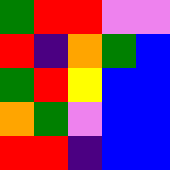[["green", "red", "red", "violet", "violet"], ["red", "indigo", "orange", "green", "blue"], ["green", "red", "yellow", "blue", "blue"], ["orange", "green", "violet", "blue", "blue"], ["red", "red", "indigo", "blue", "blue"]]